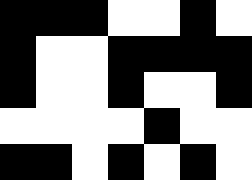[["black", "black", "black", "white", "white", "black", "white"], ["black", "white", "white", "black", "black", "black", "black"], ["black", "white", "white", "black", "white", "white", "black"], ["white", "white", "white", "white", "black", "white", "white"], ["black", "black", "white", "black", "white", "black", "white"]]